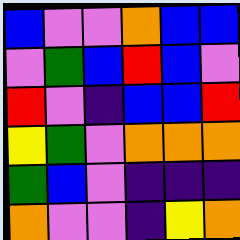[["blue", "violet", "violet", "orange", "blue", "blue"], ["violet", "green", "blue", "red", "blue", "violet"], ["red", "violet", "indigo", "blue", "blue", "red"], ["yellow", "green", "violet", "orange", "orange", "orange"], ["green", "blue", "violet", "indigo", "indigo", "indigo"], ["orange", "violet", "violet", "indigo", "yellow", "orange"]]